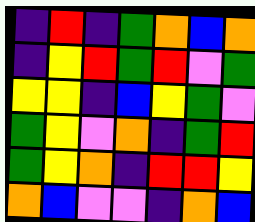[["indigo", "red", "indigo", "green", "orange", "blue", "orange"], ["indigo", "yellow", "red", "green", "red", "violet", "green"], ["yellow", "yellow", "indigo", "blue", "yellow", "green", "violet"], ["green", "yellow", "violet", "orange", "indigo", "green", "red"], ["green", "yellow", "orange", "indigo", "red", "red", "yellow"], ["orange", "blue", "violet", "violet", "indigo", "orange", "blue"]]